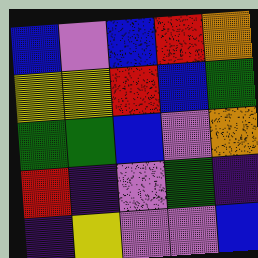[["blue", "violet", "blue", "red", "orange"], ["yellow", "yellow", "red", "blue", "green"], ["green", "green", "blue", "violet", "orange"], ["red", "indigo", "violet", "green", "indigo"], ["indigo", "yellow", "violet", "violet", "blue"]]